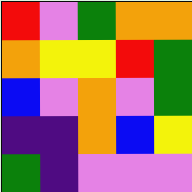[["red", "violet", "green", "orange", "orange"], ["orange", "yellow", "yellow", "red", "green"], ["blue", "violet", "orange", "violet", "green"], ["indigo", "indigo", "orange", "blue", "yellow"], ["green", "indigo", "violet", "violet", "violet"]]